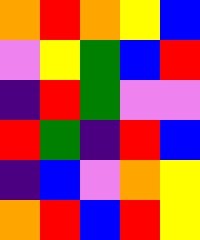[["orange", "red", "orange", "yellow", "blue"], ["violet", "yellow", "green", "blue", "red"], ["indigo", "red", "green", "violet", "violet"], ["red", "green", "indigo", "red", "blue"], ["indigo", "blue", "violet", "orange", "yellow"], ["orange", "red", "blue", "red", "yellow"]]